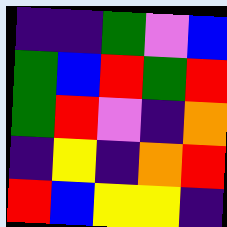[["indigo", "indigo", "green", "violet", "blue"], ["green", "blue", "red", "green", "red"], ["green", "red", "violet", "indigo", "orange"], ["indigo", "yellow", "indigo", "orange", "red"], ["red", "blue", "yellow", "yellow", "indigo"]]